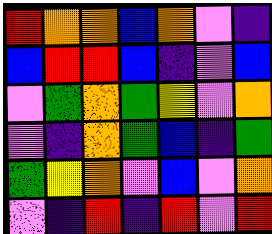[["red", "orange", "orange", "blue", "orange", "violet", "indigo"], ["blue", "red", "red", "blue", "indigo", "violet", "blue"], ["violet", "green", "orange", "green", "yellow", "violet", "orange"], ["violet", "indigo", "orange", "green", "blue", "indigo", "green"], ["green", "yellow", "orange", "violet", "blue", "violet", "orange"], ["violet", "indigo", "red", "indigo", "red", "violet", "red"]]